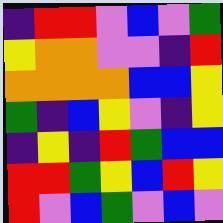[["indigo", "red", "red", "violet", "blue", "violet", "green"], ["yellow", "orange", "orange", "violet", "violet", "indigo", "red"], ["orange", "orange", "orange", "orange", "blue", "blue", "yellow"], ["green", "indigo", "blue", "yellow", "violet", "indigo", "yellow"], ["indigo", "yellow", "indigo", "red", "green", "blue", "blue"], ["red", "red", "green", "yellow", "blue", "red", "yellow"], ["red", "violet", "blue", "green", "violet", "blue", "violet"]]